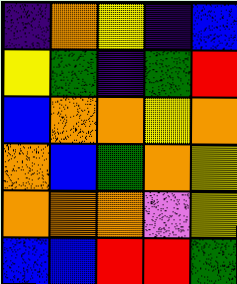[["indigo", "orange", "yellow", "indigo", "blue"], ["yellow", "green", "indigo", "green", "red"], ["blue", "orange", "orange", "yellow", "orange"], ["orange", "blue", "green", "orange", "yellow"], ["orange", "orange", "orange", "violet", "yellow"], ["blue", "blue", "red", "red", "green"]]